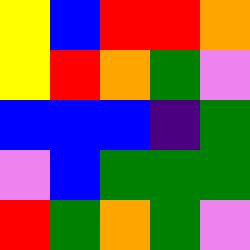[["yellow", "blue", "red", "red", "orange"], ["yellow", "red", "orange", "green", "violet"], ["blue", "blue", "blue", "indigo", "green"], ["violet", "blue", "green", "green", "green"], ["red", "green", "orange", "green", "violet"]]